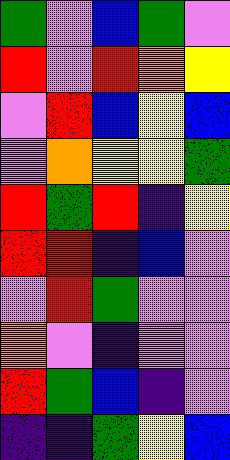[["green", "violet", "blue", "green", "violet"], ["red", "violet", "red", "orange", "yellow"], ["violet", "red", "blue", "yellow", "blue"], ["violet", "orange", "yellow", "yellow", "green"], ["red", "green", "red", "indigo", "yellow"], ["red", "red", "indigo", "blue", "violet"], ["violet", "red", "green", "violet", "violet"], ["orange", "violet", "indigo", "violet", "violet"], ["red", "green", "blue", "indigo", "violet"], ["indigo", "indigo", "green", "yellow", "blue"]]